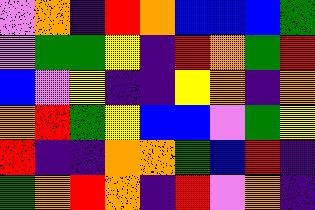[["violet", "orange", "indigo", "red", "orange", "blue", "blue", "blue", "green"], ["violet", "green", "green", "yellow", "indigo", "red", "orange", "green", "red"], ["blue", "violet", "yellow", "indigo", "indigo", "yellow", "orange", "indigo", "orange"], ["orange", "red", "green", "yellow", "blue", "blue", "violet", "green", "yellow"], ["red", "indigo", "indigo", "orange", "orange", "green", "blue", "red", "indigo"], ["green", "orange", "red", "orange", "indigo", "red", "violet", "orange", "indigo"]]